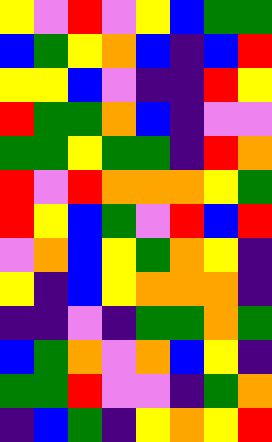[["yellow", "violet", "red", "violet", "yellow", "blue", "green", "green"], ["blue", "green", "yellow", "orange", "blue", "indigo", "blue", "red"], ["yellow", "yellow", "blue", "violet", "indigo", "indigo", "red", "yellow"], ["red", "green", "green", "orange", "blue", "indigo", "violet", "violet"], ["green", "green", "yellow", "green", "green", "indigo", "red", "orange"], ["red", "violet", "red", "orange", "orange", "orange", "yellow", "green"], ["red", "yellow", "blue", "green", "violet", "red", "blue", "red"], ["violet", "orange", "blue", "yellow", "green", "orange", "yellow", "indigo"], ["yellow", "indigo", "blue", "yellow", "orange", "orange", "orange", "indigo"], ["indigo", "indigo", "violet", "indigo", "green", "green", "orange", "green"], ["blue", "green", "orange", "violet", "orange", "blue", "yellow", "indigo"], ["green", "green", "red", "violet", "violet", "indigo", "green", "orange"], ["indigo", "blue", "green", "indigo", "yellow", "orange", "yellow", "red"]]